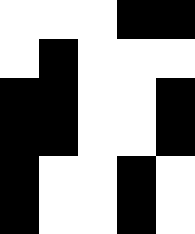[["white", "white", "white", "black", "black"], ["white", "black", "white", "white", "white"], ["black", "black", "white", "white", "black"], ["black", "black", "white", "white", "black"], ["black", "white", "white", "black", "white"], ["black", "white", "white", "black", "white"]]